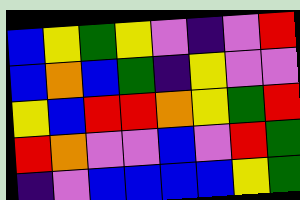[["blue", "yellow", "green", "yellow", "violet", "indigo", "violet", "red"], ["blue", "orange", "blue", "green", "indigo", "yellow", "violet", "violet"], ["yellow", "blue", "red", "red", "orange", "yellow", "green", "red"], ["red", "orange", "violet", "violet", "blue", "violet", "red", "green"], ["indigo", "violet", "blue", "blue", "blue", "blue", "yellow", "green"]]